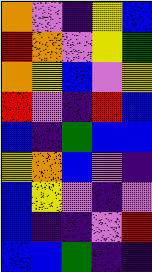[["orange", "violet", "indigo", "yellow", "blue"], ["red", "orange", "violet", "yellow", "green"], ["orange", "yellow", "blue", "violet", "yellow"], ["red", "violet", "indigo", "red", "blue"], ["blue", "indigo", "green", "blue", "blue"], ["yellow", "orange", "blue", "violet", "indigo"], ["blue", "yellow", "violet", "indigo", "violet"], ["blue", "indigo", "indigo", "violet", "red"], ["blue", "blue", "green", "indigo", "indigo"]]